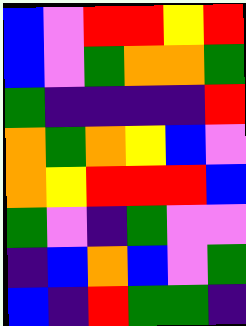[["blue", "violet", "red", "red", "yellow", "red"], ["blue", "violet", "green", "orange", "orange", "green"], ["green", "indigo", "indigo", "indigo", "indigo", "red"], ["orange", "green", "orange", "yellow", "blue", "violet"], ["orange", "yellow", "red", "red", "red", "blue"], ["green", "violet", "indigo", "green", "violet", "violet"], ["indigo", "blue", "orange", "blue", "violet", "green"], ["blue", "indigo", "red", "green", "green", "indigo"]]